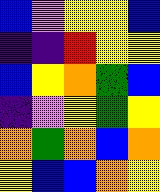[["blue", "violet", "yellow", "yellow", "blue"], ["indigo", "indigo", "red", "yellow", "yellow"], ["blue", "yellow", "orange", "green", "blue"], ["indigo", "violet", "yellow", "green", "yellow"], ["orange", "green", "orange", "blue", "orange"], ["yellow", "blue", "blue", "orange", "yellow"]]